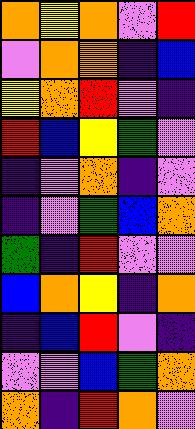[["orange", "yellow", "orange", "violet", "red"], ["violet", "orange", "orange", "indigo", "blue"], ["yellow", "orange", "red", "violet", "indigo"], ["red", "blue", "yellow", "green", "violet"], ["indigo", "violet", "orange", "indigo", "violet"], ["indigo", "violet", "green", "blue", "orange"], ["green", "indigo", "red", "violet", "violet"], ["blue", "orange", "yellow", "indigo", "orange"], ["indigo", "blue", "red", "violet", "indigo"], ["violet", "violet", "blue", "green", "orange"], ["orange", "indigo", "red", "orange", "violet"]]